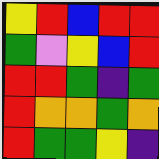[["yellow", "red", "blue", "red", "red"], ["green", "violet", "yellow", "blue", "red"], ["red", "red", "green", "indigo", "green"], ["red", "orange", "orange", "green", "orange"], ["red", "green", "green", "yellow", "indigo"]]